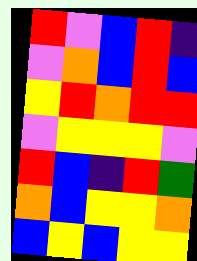[["red", "violet", "blue", "red", "indigo"], ["violet", "orange", "blue", "red", "blue"], ["yellow", "red", "orange", "red", "red"], ["violet", "yellow", "yellow", "yellow", "violet"], ["red", "blue", "indigo", "red", "green"], ["orange", "blue", "yellow", "yellow", "orange"], ["blue", "yellow", "blue", "yellow", "yellow"]]